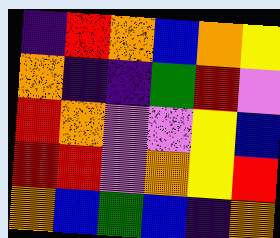[["indigo", "red", "orange", "blue", "orange", "yellow"], ["orange", "indigo", "indigo", "green", "red", "violet"], ["red", "orange", "violet", "violet", "yellow", "blue"], ["red", "red", "violet", "orange", "yellow", "red"], ["orange", "blue", "green", "blue", "indigo", "orange"]]